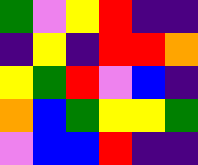[["green", "violet", "yellow", "red", "indigo", "indigo"], ["indigo", "yellow", "indigo", "red", "red", "orange"], ["yellow", "green", "red", "violet", "blue", "indigo"], ["orange", "blue", "green", "yellow", "yellow", "green"], ["violet", "blue", "blue", "red", "indigo", "indigo"]]